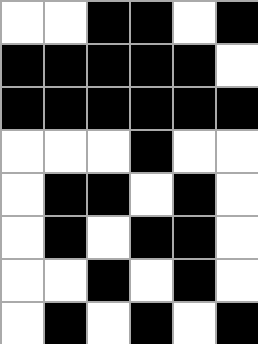[["white", "white", "black", "black", "white", "black"], ["black", "black", "black", "black", "black", "white"], ["black", "black", "black", "black", "black", "black"], ["white", "white", "white", "black", "white", "white"], ["white", "black", "black", "white", "black", "white"], ["white", "black", "white", "black", "black", "white"], ["white", "white", "black", "white", "black", "white"], ["white", "black", "white", "black", "white", "black"]]